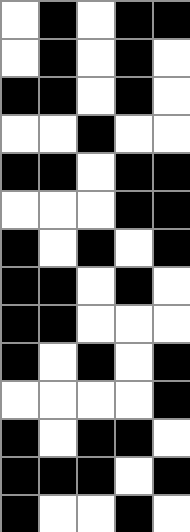[["white", "black", "white", "black", "black"], ["white", "black", "white", "black", "white"], ["black", "black", "white", "black", "white"], ["white", "white", "black", "white", "white"], ["black", "black", "white", "black", "black"], ["white", "white", "white", "black", "black"], ["black", "white", "black", "white", "black"], ["black", "black", "white", "black", "white"], ["black", "black", "white", "white", "white"], ["black", "white", "black", "white", "black"], ["white", "white", "white", "white", "black"], ["black", "white", "black", "black", "white"], ["black", "black", "black", "white", "black"], ["black", "white", "white", "black", "white"]]